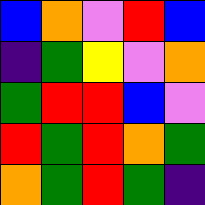[["blue", "orange", "violet", "red", "blue"], ["indigo", "green", "yellow", "violet", "orange"], ["green", "red", "red", "blue", "violet"], ["red", "green", "red", "orange", "green"], ["orange", "green", "red", "green", "indigo"]]